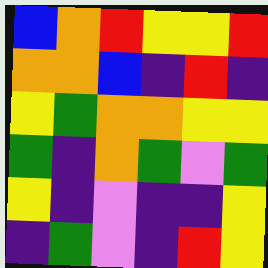[["blue", "orange", "red", "yellow", "yellow", "red"], ["orange", "orange", "blue", "indigo", "red", "indigo"], ["yellow", "green", "orange", "orange", "yellow", "yellow"], ["green", "indigo", "orange", "green", "violet", "green"], ["yellow", "indigo", "violet", "indigo", "indigo", "yellow"], ["indigo", "green", "violet", "indigo", "red", "yellow"]]